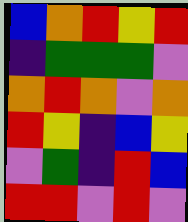[["blue", "orange", "red", "yellow", "red"], ["indigo", "green", "green", "green", "violet"], ["orange", "red", "orange", "violet", "orange"], ["red", "yellow", "indigo", "blue", "yellow"], ["violet", "green", "indigo", "red", "blue"], ["red", "red", "violet", "red", "violet"]]